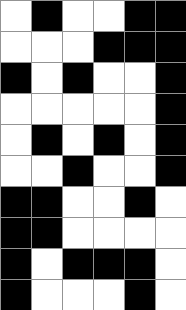[["white", "black", "white", "white", "black", "black"], ["white", "white", "white", "black", "black", "black"], ["black", "white", "black", "white", "white", "black"], ["white", "white", "white", "white", "white", "black"], ["white", "black", "white", "black", "white", "black"], ["white", "white", "black", "white", "white", "black"], ["black", "black", "white", "white", "black", "white"], ["black", "black", "white", "white", "white", "white"], ["black", "white", "black", "black", "black", "white"], ["black", "white", "white", "white", "black", "white"]]